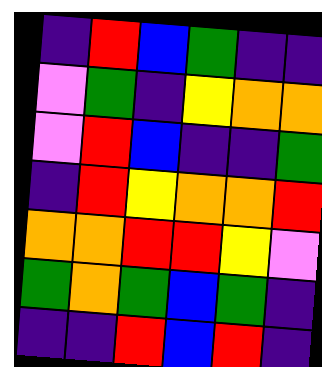[["indigo", "red", "blue", "green", "indigo", "indigo"], ["violet", "green", "indigo", "yellow", "orange", "orange"], ["violet", "red", "blue", "indigo", "indigo", "green"], ["indigo", "red", "yellow", "orange", "orange", "red"], ["orange", "orange", "red", "red", "yellow", "violet"], ["green", "orange", "green", "blue", "green", "indigo"], ["indigo", "indigo", "red", "blue", "red", "indigo"]]